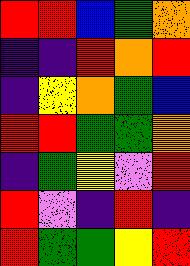[["red", "red", "blue", "green", "orange"], ["indigo", "indigo", "red", "orange", "red"], ["indigo", "yellow", "orange", "green", "blue"], ["red", "red", "green", "green", "orange"], ["indigo", "green", "yellow", "violet", "red"], ["red", "violet", "indigo", "red", "indigo"], ["red", "green", "green", "yellow", "red"]]